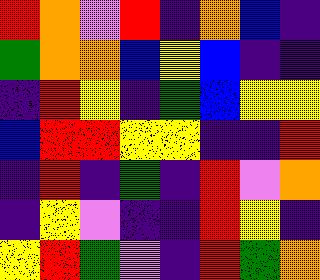[["red", "orange", "violet", "red", "indigo", "orange", "blue", "indigo"], ["green", "orange", "orange", "blue", "yellow", "blue", "indigo", "indigo"], ["indigo", "red", "yellow", "indigo", "green", "blue", "yellow", "yellow"], ["blue", "red", "red", "yellow", "yellow", "indigo", "indigo", "red"], ["indigo", "red", "indigo", "green", "indigo", "red", "violet", "orange"], ["indigo", "yellow", "violet", "indigo", "indigo", "red", "yellow", "indigo"], ["yellow", "red", "green", "violet", "indigo", "red", "green", "orange"]]